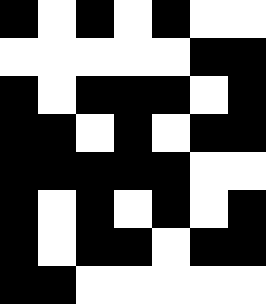[["black", "white", "black", "white", "black", "white", "white"], ["white", "white", "white", "white", "white", "black", "black"], ["black", "white", "black", "black", "black", "white", "black"], ["black", "black", "white", "black", "white", "black", "black"], ["black", "black", "black", "black", "black", "white", "white"], ["black", "white", "black", "white", "black", "white", "black"], ["black", "white", "black", "black", "white", "black", "black"], ["black", "black", "white", "white", "white", "white", "white"]]